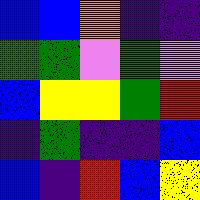[["blue", "blue", "orange", "indigo", "indigo"], ["green", "green", "violet", "green", "violet"], ["blue", "yellow", "yellow", "green", "red"], ["indigo", "green", "indigo", "indigo", "blue"], ["blue", "indigo", "red", "blue", "yellow"]]